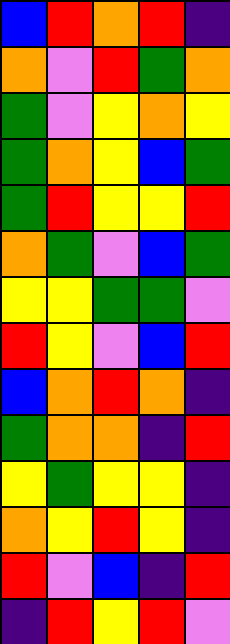[["blue", "red", "orange", "red", "indigo"], ["orange", "violet", "red", "green", "orange"], ["green", "violet", "yellow", "orange", "yellow"], ["green", "orange", "yellow", "blue", "green"], ["green", "red", "yellow", "yellow", "red"], ["orange", "green", "violet", "blue", "green"], ["yellow", "yellow", "green", "green", "violet"], ["red", "yellow", "violet", "blue", "red"], ["blue", "orange", "red", "orange", "indigo"], ["green", "orange", "orange", "indigo", "red"], ["yellow", "green", "yellow", "yellow", "indigo"], ["orange", "yellow", "red", "yellow", "indigo"], ["red", "violet", "blue", "indigo", "red"], ["indigo", "red", "yellow", "red", "violet"]]